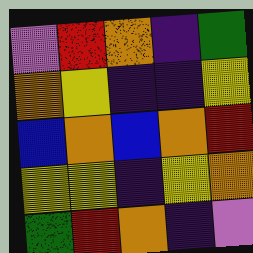[["violet", "red", "orange", "indigo", "green"], ["orange", "yellow", "indigo", "indigo", "yellow"], ["blue", "orange", "blue", "orange", "red"], ["yellow", "yellow", "indigo", "yellow", "orange"], ["green", "red", "orange", "indigo", "violet"]]